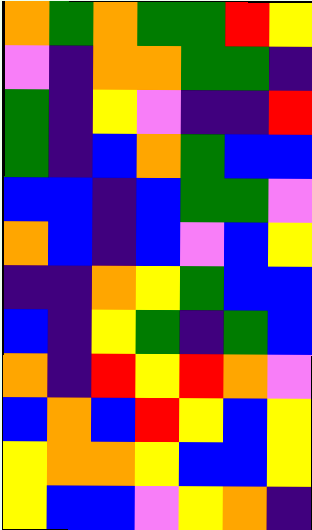[["orange", "green", "orange", "green", "green", "red", "yellow"], ["violet", "indigo", "orange", "orange", "green", "green", "indigo"], ["green", "indigo", "yellow", "violet", "indigo", "indigo", "red"], ["green", "indigo", "blue", "orange", "green", "blue", "blue"], ["blue", "blue", "indigo", "blue", "green", "green", "violet"], ["orange", "blue", "indigo", "blue", "violet", "blue", "yellow"], ["indigo", "indigo", "orange", "yellow", "green", "blue", "blue"], ["blue", "indigo", "yellow", "green", "indigo", "green", "blue"], ["orange", "indigo", "red", "yellow", "red", "orange", "violet"], ["blue", "orange", "blue", "red", "yellow", "blue", "yellow"], ["yellow", "orange", "orange", "yellow", "blue", "blue", "yellow"], ["yellow", "blue", "blue", "violet", "yellow", "orange", "indigo"]]